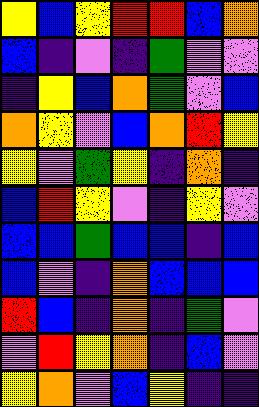[["yellow", "blue", "yellow", "red", "red", "blue", "orange"], ["blue", "indigo", "violet", "indigo", "green", "violet", "violet"], ["indigo", "yellow", "blue", "orange", "green", "violet", "blue"], ["orange", "yellow", "violet", "blue", "orange", "red", "yellow"], ["yellow", "violet", "green", "yellow", "indigo", "orange", "indigo"], ["blue", "red", "yellow", "violet", "indigo", "yellow", "violet"], ["blue", "blue", "green", "blue", "blue", "indigo", "blue"], ["blue", "violet", "indigo", "orange", "blue", "blue", "blue"], ["red", "blue", "indigo", "orange", "indigo", "green", "violet"], ["violet", "red", "yellow", "orange", "indigo", "blue", "violet"], ["yellow", "orange", "violet", "blue", "yellow", "indigo", "indigo"]]